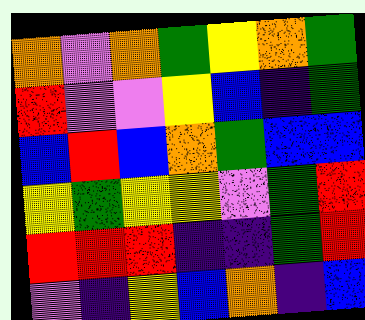[["orange", "violet", "orange", "green", "yellow", "orange", "green"], ["red", "violet", "violet", "yellow", "blue", "indigo", "green"], ["blue", "red", "blue", "orange", "green", "blue", "blue"], ["yellow", "green", "yellow", "yellow", "violet", "green", "red"], ["red", "red", "red", "indigo", "indigo", "green", "red"], ["violet", "indigo", "yellow", "blue", "orange", "indigo", "blue"]]